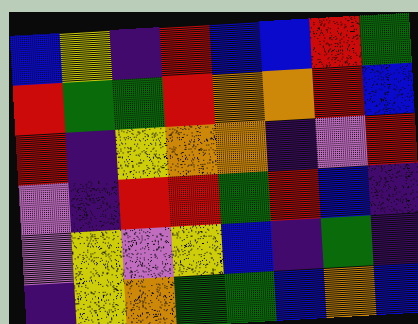[["blue", "yellow", "indigo", "red", "blue", "blue", "red", "green"], ["red", "green", "green", "red", "orange", "orange", "red", "blue"], ["red", "indigo", "yellow", "orange", "orange", "indigo", "violet", "red"], ["violet", "indigo", "red", "red", "green", "red", "blue", "indigo"], ["violet", "yellow", "violet", "yellow", "blue", "indigo", "green", "indigo"], ["indigo", "yellow", "orange", "green", "green", "blue", "orange", "blue"]]